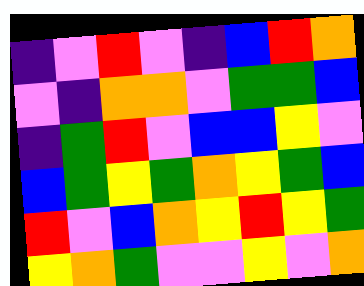[["indigo", "violet", "red", "violet", "indigo", "blue", "red", "orange"], ["violet", "indigo", "orange", "orange", "violet", "green", "green", "blue"], ["indigo", "green", "red", "violet", "blue", "blue", "yellow", "violet"], ["blue", "green", "yellow", "green", "orange", "yellow", "green", "blue"], ["red", "violet", "blue", "orange", "yellow", "red", "yellow", "green"], ["yellow", "orange", "green", "violet", "violet", "yellow", "violet", "orange"]]